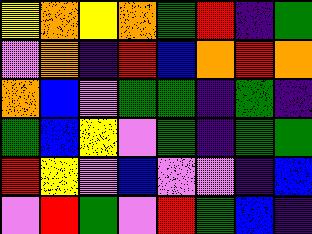[["yellow", "orange", "yellow", "orange", "green", "red", "indigo", "green"], ["violet", "orange", "indigo", "red", "blue", "orange", "red", "orange"], ["orange", "blue", "violet", "green", "green", "indigo", "green", "indigo"], ["green", "blue", "yellow", "violet", "green", "indigo", "green", "green"], ["red", "yellow", "violet", "blue", "violet", "violet", "indigo", "blue"], ["violet", "red", "green", "violet", "red", "green", "blue", "indigo"]]